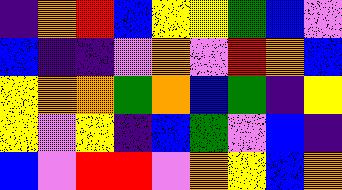[["indigo", "orange", "red", "blue", "yellow", "yellow", "green", "blue", "violet"], ["blue", "indigo", "indigo", "violet", "orange", "violet", "red", "orange", "blue"], ["yellow", "orange", "orange", "green", "orange", "blue", "green", "indigo", "yellow"], ["yellow", "violet", "yellow", "indigo", "blue", "green", "violet", "blue", "indigo"], ["blue", "violet", "red", "red", "violet", "orange", "yellow", "blue", "orange"]]